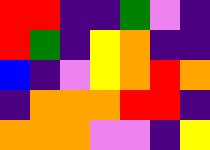[["red", "red", "indigo", "indigo", "green", "violet", "indigo"], ["red", "green", "indigo", "yellow", "orange", "indigo", "indigo"], ["blue", "indigo", "violet", "yellow", "orange", "red", "orange"], ["indigo", "orange", "orange", "orange", "red", "red", "indigo"], ["orange", "orange", "orange", "violet", "violet", "indigo", "yellow"]]